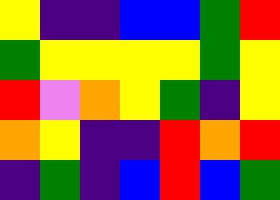[["yellow", "indigo", "indigo", "blue", "blue", "green", "red"], ["green", "yellow", "yellow", "yellow", "yellow", "green", "yellow"], ["red", "violet", "orange", "yellow", "green", "indigo", "yellow"], ["orange", "yellow", "indigo", "indigo", "red", "orange", "red"], ["indigo", "green", "indigo", "blue", "red", "blue", "green"]]